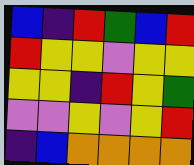[["blue", "indigo", "red", "green", "blue", "red"], ["red", "yellow", "yellow", "violet", "yellow", "yellow"], ["yellow", "yellow", "indigo", "red", "yellow", "green"], ["violet", "violet", "yellow", "violet", "yellow", "red"], ["indigo", "blue", "orange", "orange", "orange", "orange"]]